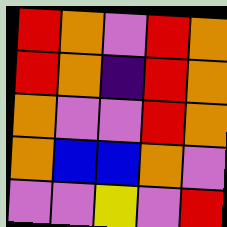[["red", "orange", "violet", "red", "orange"], ["red", "orange", "indigo", "red", "orange"], ["orange", "violet", "violet", "red", "orange"], ["orange", "blue", "blue", "orange", "violet"], ["violet", "violet", "yellow", "violet", "red"]]